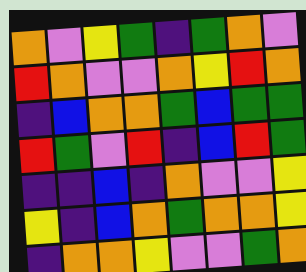[["orange", "violet", "yellow", "green", "indigo", "green", "orange", "violet"], ["red", "orange", "violet", "violet", "orange", "yellow", "red", "orange"], ["indigo", "blue", "orange", "orange", "green", "blue", "green", "green"], ["red", "green", "violet", "red", "indigo", "blue", "red", "green"], ["indigo", "indigo", "blue", "indigo", "orange", "violet", "violet", "yellow"], ["yellow", "indigo", "blue", "orange", "green", "orange", "orange", "yellow"], ["indigo", "orange", "orange", "yellow", "violet", "violet", "green", "orange"]]